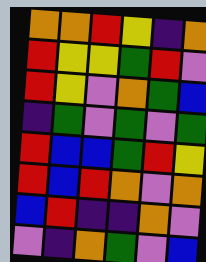[["orange", "orange", "red", "yellow", "indigo", "orange"], ["red", "yellow", "yellow", "green", "red", "violet"], ["red", "yellow", "violet", "orange", "green", "blue"], ["indigo", "green", "violet", "green", "violet", "green"], ["red", "blue", "blue", "green", "red", "yellow"], ["red", "blue", "red", "orange", "violet", "orange"], ["blue", "red", "indigo", "indigo", "orange", "violet"], ["violet", "indigo", "orange", "green", "violet", "blue"]]